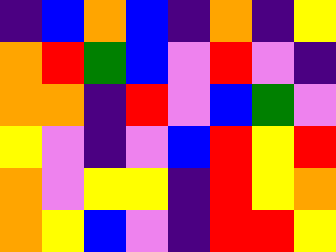[["indigo", "blue", "orange", "blue", "indigo", "orange", "indigo", "yellow"], ["orange", "red", "green", "blue", "violet", "red", "violet", "indigo"], ["orange", "orange", "indigo", "red", "violet", "blue", "green", "violet"], ["yellow", "violet", "indigo", "violet", "blue", "red", "yellow", "red"], ["orange", "violet", "yellow", "yellow", "indigo", "red", "yellow", "orange"], ["orange", "yellow", "blue", "violet", "indigo", "red", "red", "yellow"]]